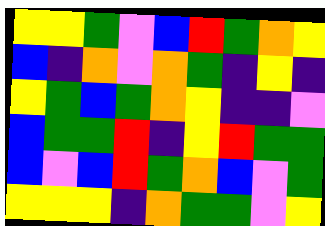[["yellow", "yellow", "green", "violet", "blue", "red", "green", "orange", "yellow"], ["blue", "indigo", "orange", "violet", "orange", "green", "indigo", "yellow", "indigo"], ["yellow", "green", "blue", "green", "orange", "yellow", "indigo", "indigo", "violet"], ["blue", "green", "green", "red", "indigo", "yellow", "red", "green", "green"], ["blue", "violet", "blue", "red", "green", "orange", "blue", "violet", "green"], ["yellow", "yellow", "yellow", "indigo", "orange", "green", "green", "violet", "yellow"]]